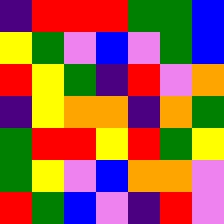[["indigo", "red", "red", "red", "green", "green", "blue"], ["yellow", "green", "violet", "blue", "violet", "green", "blue"], ["red", "yellow", "green", "indigo", "red", "violet", "orange"], ["indigo", "yellow", "orange", "orange", "indigo", "orange", "green"], ["green", "red", "red", "yellow", "red", "green", "yellow"], ["green", "yellow", "violet", "blue", "orange", "orange", "violet"], ["red", "green", "blue", "violet", "indigo", "red", "violet"]]